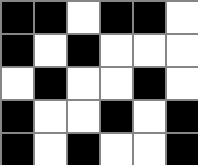[["black", "black", "white", "black", "black", "white"], ["black", "white", "black", "white", "white", "white"], ["white", "black", "white", "white", "black", "white"], ["black", "white", "white", "black", "white", "black"], ["black", "white", "black", "white", "white", "black"]]